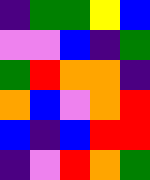[["indigo", "green", "green", "yellow", "blue"], ["violet", "violet", "blue", "indigo", "green"], ["green", "red", "orange", "orange", "indigo"], ["orange", "blue", "violet", "orange", "red"], ["blue", "indigo", "blue", "red", "red"], ["indigo", "violet", "red", "orange", "green"]]